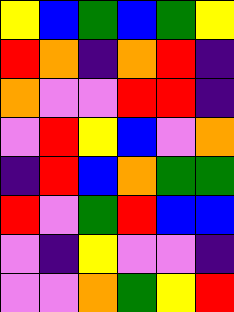[["yellow", "blue", "green", "blue", "green", "yellow"], ["red", "orange", "indigo", "orange", "red", "indigo"], ["orange", "violet", "violet", "red", "red", "indigo"], ["violet", "red", "yellow", "blue", "violet", "orange"], ["indigo", "red", "blue", "orange", "green", "green"], ["red", "violet", "green", "red", "blue", "blue"], ["violet", "indigo", "yellow", "violet", "violet", "indigo"], ["violet", "violet", "orange", "green", "yellow", "red"]]